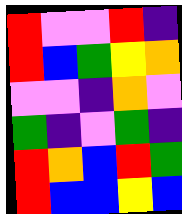[["red", "violet", "violet", "red", "indigo"], ["red", "blue", "green", "yellow", "orange"], ["violet", "violet", "indigo", "orange", "violet"], ["green", "indigo", "violet", "green", "indigo"], ["red", "orange", "blue", "red", "green"], ["red", "blue", "blue", "yellow", "blue"]]